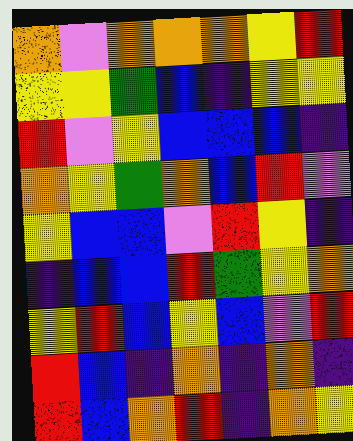[["orange", "violet", "orange", "orange", "orange", "yellow", "red"], ["yellow", "yellow", "green", "blue", "indigo", "yellow", "yellow"], ["red", "violet", "yellow", "blue", "blue", "blue", "indigo"], ["orange", "yellow", "green", "orange", "blue", "red", "violet"], ["yellow", "blue", "blue", "violet", "red", "yellow", "indigo"], ["indigo", "blue", "blue", "red", "green", "yellow", "orange"], ["yellow", "red", "blue", "yellow", "blue", "violet", "red"], ["red", "blue", "indigo", "orange", "indigo", "orange", "indigo"], ["red", "blue", "orange", "red", "indigo", "orange", "yellow"]]